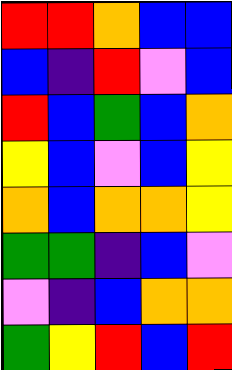[["red", "red", "orange", "blue", "blue"], ["blue", "indigo", "red", "violet", "blue"], ["red", "blue", "green", "blue", "orange"], ["yellow", "blue", "violet", "blue", "yellow"], ["orange", "blue", "orange", "orange", "yellow"], ["green", "green", "indigo", "blue", "violet"], ["violet", "indigo", "blue", "orange", "orange"], ["green", "yellow", "red", "blue", "red"]]